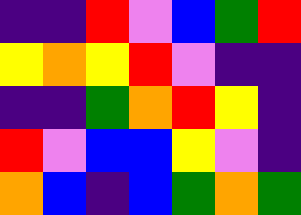[["indigo", "indigo", "red", "violet", "blue", "green", "red"], ["yellow", "orange", "yellow", "red", "violet", "indigo", "indigo"], ["indigo", "indigo", "green", "orange", "red", "yellow", "indigo"], ["red", "violet", "blue", "blue", "yellow", "violet", "indigo"], ["orange", "blue", "indigo", "blue", "green", "orange", "green"]]